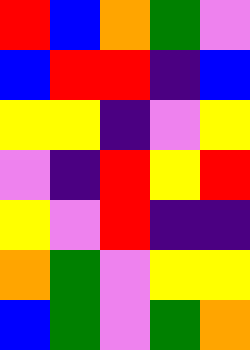[["red", "blue", "orange", "green", "violet"], ["blue", "red", "red", "indigo", "blue"], ["yellow", "yellow", "indigo", "violet", "yellow"], ["violet", "indigo", "red", "yellow", "red"], ["yellow", "violet", "red", "indigo", "indigo"], ["orange", "green", "violet", "yellow", "yellow"], ["blue", "green", "violet", "green", "orange"]]